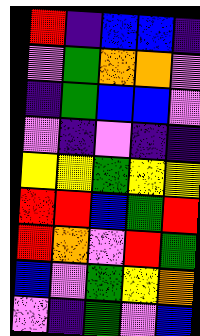[["red", "indigo", "blue", "blue", "indigo"], ["violet", "green", "orange", "orange", "violet"], ["indigo", "green", "blue", "blue", "violet"], ["violet", "indigo", "violet", "indigo", "indigo"], ["yellow", "yellow", "green", "yellow", "yellow"], ["red", "red", "blue", "green", "red"], ["red", "orange", "violet", "red", "green"], ["blue", "violet", "green", "yellow", "orange"], ["violet", "indigo", "green", "violet", "blue"]]